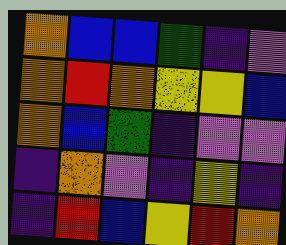[["orange", "blue", "blue", "green", "indigo", "violet"], ["orange", "red", "orange", "yellow", "yellow", "blue"], ["orange", "blue", "green", "indigo", "violet", "violet"], ["indigo", "orange", "violet", "indigo", "yellow", "indigo"], ["indigo", "red", "blue", "yellow", "red", "orange"]]